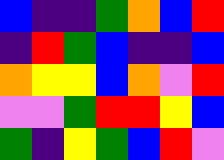[["blue", "indigo", "indigo", "green", "orange", "blue", "red"], ["indigo", "red", "green", "blue", "indigo", "indigo", "blue"], ["orange", "yellow", "yellow", "blue", "orange", "violet", "red"], ["violet", "violet", "green", "red", "red", "yellow", "blue"], ["green", "indigo", "yellow", "green", "blue", "red", "violet"]]